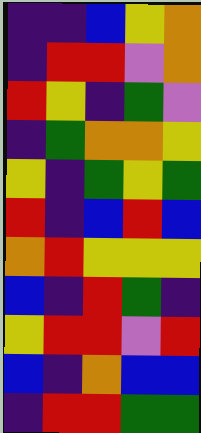[["indigo", "indigo", "blue", "yellow", "orange"], ["indigo", "red", "red", "violet", "orange"], ["red", "yellow", "indigo", "green", "violet"], ["indigo", "green", "orange", "orange", "yellow"], ["yellow", "indigo", "green", "yellow", "green"], ["red", "indigo", "blue", "red", "blue"], ["orange", "red", "yellow", "yellow", "yellow"], ["blue", "indigo", "red", "green", "indigo"], ["yellow", "red", "red", "violet", "red"], ["blue", "indigo", "orange", "blue", "blue"], ["indigo", "red", "red", "green", "green"]]